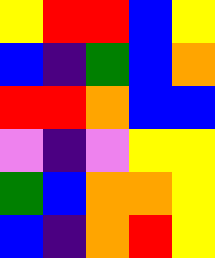[["yellow", "red", "red", "blue", "yellow"], ["blue", "indigo", "green", "blue", "orange"], ["red", "red", "orange", "blue", "blue"], ["violet", "indigo", "violet", "yellow", "yellow"], ["green", "blue", "orange", "orange", "yellow"], ["blue", "indigo", "orange", "red", "yellow"]]